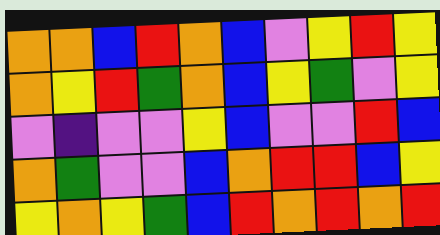[["orange", "orange", "blue", "red", "orange", "blue", "violet", "yellow", "red", "yellow"], ["orange", "yellow", "red", "green", "orange", "blue", "yellow", "green", "violet", "yellow"], ["violet", "indigo", "violet", "violet", "yellow", "blue", "violet", "violet", "red", "blue"], ["orange", "green", "violet", "violet", "blue", "orange", "red", "red", "blue", "yellow"], ["yellow", "orange", "yellow", "green", "blue", "red", "orange", "red", "orange", "red"]]